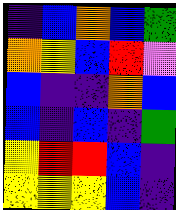[["indigo", "blue", "orange", "blue", "green"], ["orange", "yellow", "blue", "red", "violet"], ["blue", "indigo", "indigo", "orange", "blue"], ["blue", "indigo", "blue", "indigo", "green"], ["yellow", "red", "red", "blue", "indigo"], ["yellow", "yellow", "yellow", "blue", "indigo"]]